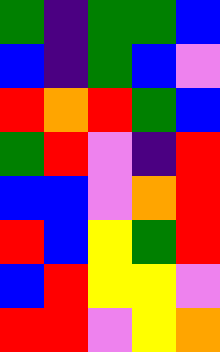[["green", "indigo", "green", "green", "blue"], ["blue", "indigo", "green", "blue", "violet"], ["red", "orange", "red", "green", "blue"], ["green", "red", "violet", "indigo", "red"], ["blue", "blue", "violet", "orange", "red"], ["red", "blue", "yellow", "green", "red"], ["blue", "red", "yellow", "yellow", "violet"], ["red", "red", "violet", "yellow", "orange"]]